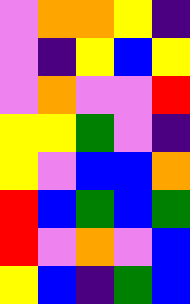[["violet", "orange", "orange", "yellow", "indigo"], ["violet", "indigo", "yellow", "blue", "yellow"], ["violet", "orange", "violet", "violet", "red"], ["yellow", "yellow", "green", "violet", "indigo"], ["yellow", "violet", "blue", "blue", "orange"], ["red", "blue", "green", "blue", "green"], ["red", "violet", "orange", "violet", "blue"], ["yellow", "blue", "indigo", "green", "blue"]]